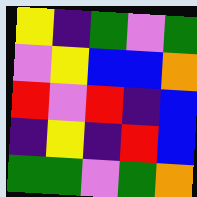[["yellow", "indigo", "green", "violet", "green"], ["violet", "yellow", "blue", "blue", "orange"], ["red", "violet", "red", "indigo", "blue"], ["indigo", "yellow", "indigo", "red", "blue"], ["green", "green", "violet", "green", "orange"]]